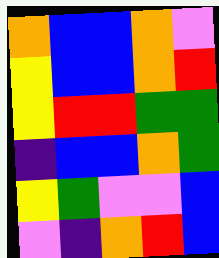[["orange", "blue", "blue", "orange", "violet"], ["yellow", "blue", "blue", "orange", "red"], ["yellow", "red", "red", "green", "green"], ["indigo", "blue", "blue", "orange", "green"], ["yellow", "green", "violet", "violet", "blue"], ["violet", "indigo", "orange", "red", "blue"]]